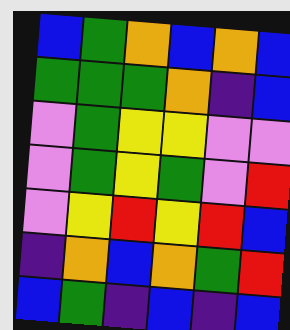[["blue", "green", "orange", "blue", "orange", "blue"], ["green", "green", "green", "orange", "indigo", "blue"], ["violet", "green", "yellow", "yellow", "violet", "violet"], ["violet", "green", "yellow", "green", "violet", "red"], ["violet", "yellow", "red", "yellow", "red", "blue"], ["indigo", "orange", "blue", "orange", "green", "red"], ["blue", "green", "indigo", "blue", "indigo", "blue"]]